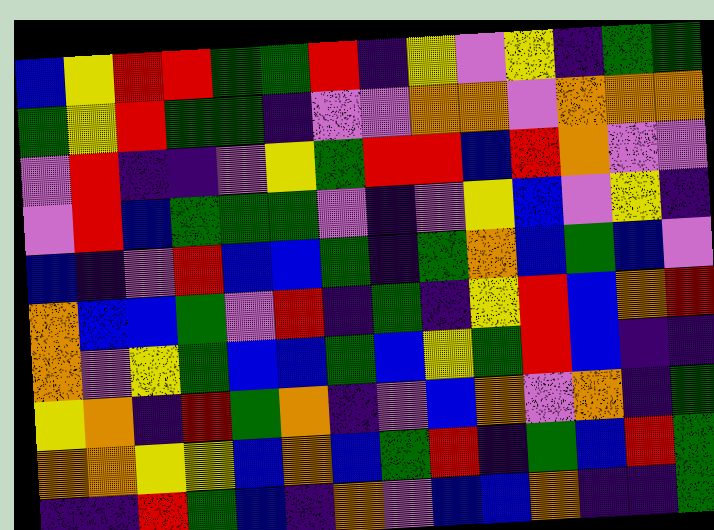[["blue", "yellow", "red", "red", "green", "green", "red", "indigo", "yellow", "violet", "yellow", "indigo", "green", "green"], ["green", "yellow", "red", "green", "green", "indigo", "violet", "violet", "orange", "orange", "violet", "orange", "orange", "orange"], ["violet", "red", "indigo", "indigo", "violet", "yellow", "green", "red", "red", "blue", "red", "orange", "violet", "violet"], ["violet", "red", "blue", "green", "green", "green", "violet", "indigo", "violet", "yellow", "blue", "violet", "yellow", "indigo"], ["blue", "indigo", "violet", "red", "blue", "blue", "green", "indigo", "green", "orange", "blue", "green", "blue", "violet"], ["orange", "blue", "blue", "green", "violet", "red", "indigo", "green", "indigo", "yellow", "red", "blue", "orange", "red"], ["orange", "violet", "yellow", "green", "blue", "blue", "green", "blue", "yellow", "green", "red", "blue", "indigo", "indigo"], ["yellow", "orange", "indigo", "red", "green", "orange", "indigo", "violet", "blue", "orange", "violet", "orange", "indigo", "green"], ["orange", "orange", "yellow", "yellow", "blue", "orange", "blue", "green", "red", "indigo", "green", "blue", "red", "green"], ["indigo", "indigo", "red", "green", "blue", "indigo", "orange", "violet", "blue", "blue", "orange", "indigo", "indigo", "green"]]